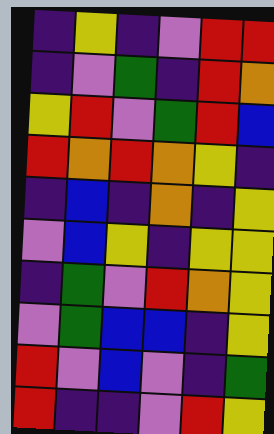[["indigo", "yellow", "indigo", "violet", "red", "red"], ["indigo", "violet", "green", "indigo", "red", "orange"], ["yellow", "red", "violet", "green", "red", "blue"], ["red", "orange", "red", "orange", "yellow", "indigo"], ["indigo", "blue", "indigo", "orange", "indigo", "yellow"], ["violet", "blue", "yellow", "indigo", "yellow", "yellow"], ["indigo", "green", "violet", "red", "orange", "yellow"], ["violet", "green", "blue", "blue", "indigo", "yellow"], ["red", "violet", "blue", "violet", "indigo", "green"], ["red", "indigo", "indigo", "violet", "red", "yellow"]]